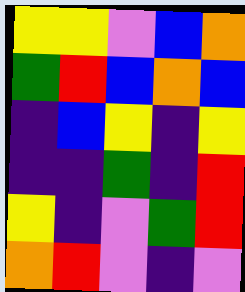[["yellow", "yellow", "violet", "blue", "orange"], ["green", "red", "blue", "orange", "blue"], ["indigo", "blue", "yellow", "indigo", "yellow"], ["indigo", "indigo", "green", "indigo", "red"], ["yellow", "indigo", "violet", "green", "red"], ["orange", "red", "violet", "indigo", "violet"]]